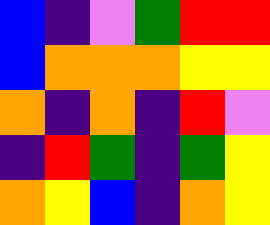[["blue", "indigo", "violet", "green", "red", "red"], ["blue", "orange", "orange", "orange", "yellow", "yellow"], ["orange", "indigo", "orange", "indigo", "red", "violet"], ["indigo", "red", "green", "indigo", "green", "yellow"], ["orange", "yellow", "blue", "indigo", "orange", "yellow"]]